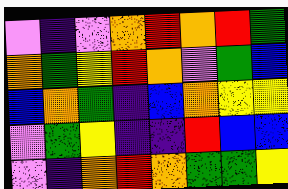[["violet", "indigo", "violet", "orange", "red", "orange", "red", "green"], ["orange", "green", "yellow", "red", "orange", "violet", "green", "blue"], ["blue", "orange", "green", "indigo", "blue", "orange", "yellow", "yellow"], ["violet", "green", "yellow", "indigo", "indigo", "red", "blue", "blue"], ["violet", "indigo", "orange", "red", "orange", "green", "green", "yellow"]]